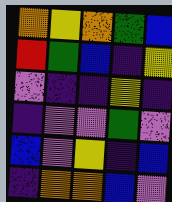[["orange", "yellow", "orange", "green", "blue"], ["red", "green", "blue", "indigo", "yellow"], ["violet", "indigo", "indigo", "yellow", "indigo"], ["indigo", "violet", "violet", "green", "violet"], ["blue", "violet", "yellow", "indigo", "blue"], ["indigo", "orange", "orange", "blue", "violet"]]